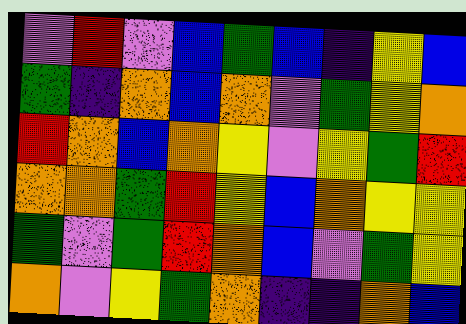[["violet", "red", "violet", "blue", "green", "blue", "indigo", "yellow", "blue"], ["green", "indigo", "orange", "blue", "orange", "violet", "green", "yellow", "orange"], ["red", "orange", "blue", "orange", "yellow", "violet", "yellow", "green", "red"], ["orange", "orange", "green", "red", "yellow", "blue", "orange", "yellow", "yellow"], ["green", "violet", "green", "red", "orange", "blue", "violet", "green", "yellow"], ["orange", "violet", "yellow", "green", "orange", "indigo", "indigo", "orange", "blue"]]